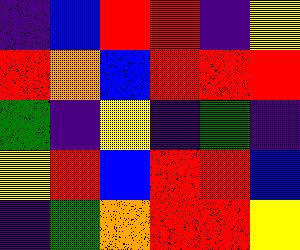[["indigo", "blue", "red", "red", "indigo", "yellow"], ["red", "orange", "blue", "red", "red", "red"], ["green", "indigo", "yellow", "indigo", "green", "indigo"], ["yellow", "red", "blue", "red", "red", "blue"], ["indigo", "green", "orange", "red", "red", "yellow"]]